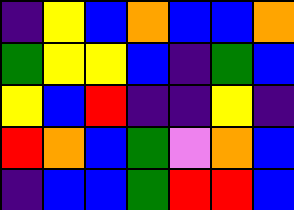[["indigo", "yellow", "blue", "orange", "blue", "blue", "orange"], ["green", "yellow", "yellow", "blue", "indigo", "green", "blue"], ["yellow", "blue", "red", "indigo", "indigo", "yellow", "indigo"], ["red", "orange", "blue", "green", "violet", "orange", "blue"], ["indigo", "blue", "blue", "green", "red", "red", "blue"]]